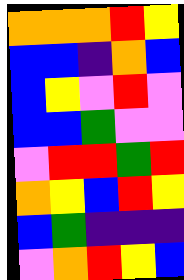[["orange", "orange", "orange", "red", "yellow"], ["blue", "blue", "indigo", "orange", "blue"], ["blue", "yellow", "violet", "red", "violet"], ["blue", "blue", "green", "violet", "violet"], ["violet", "red", "red", "green", "red"], ["orange", "yellow", "blue", "red", "yellow"], ["blue", "green", "indigo", "indigo", "indigo"], ["violet", "orange", "red", "yellow", "blue"]]